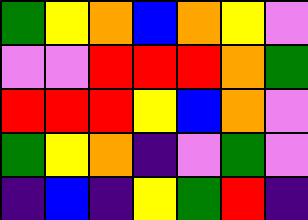[["green", "yellow", "orange", "blue", "orange", "yellow", "violet"], ["violet", "violet", "red", "red", "red", "orange", "green"], ["red", "red", "red", "yellow", "blue", "orange", "violet"], ["green", "yellow", "orange", "indigo", "violet", "green", "violet"], ["indigo", "blue", "indigo", "yellow", "green", "red", "indigo"]]